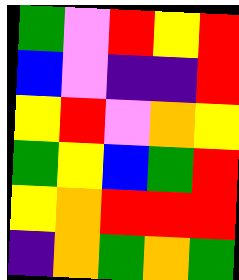[["green", "violet", "red", "yellow", "red"], ["blue", "violet", "indigo", "indigo", "red"], ["yellow", "red", "violet", "orange", "yellow"], ["green", "yellow", "blue", "green", "red"], ["yellow", "orange", "red", "red", "red"], ["indigo", "orange", "green", "orange", "green"]]